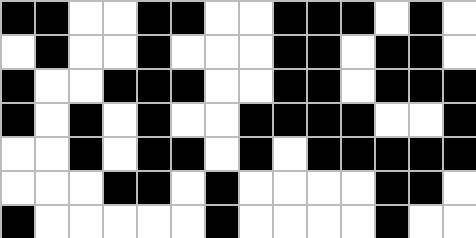[["black", "black", "white", "white", "black", "black", "white", "white", "black", "black", "black", "white", "black", "white"], ["white", "black", "white", "white", "black", "white", "white", "white", "black", "black", "white", "black", "black", "white"], ["black", "white", "white", "black", "black", "black", "white", "white", "black", "black", "white", "black", "black", "black"], ["black", "white", "black", "white", "black", "white", "white", "black", "black", "black", "black", "white", "white", "black"], ["white", "white", "black", "white", "black", "black", "white", "black", "white", "black", "black", "black", "black", "black"], ["white", "white", "white", "black", "black", "white", "black", "white", "white", "white", "white", "black", "black", "white"], ["black", "white", "white", "white", "white", "white", "black", "white", "white", "white", "white", "black", "white", "white"]]